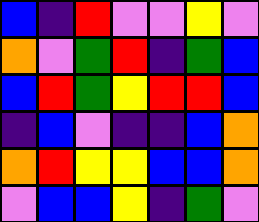[["blue", "indigo", "red", "violet", "violet", "yellow", "violet"], ["orange", "violet", "green", "red", "indigo", "green", "blue"], ["blue", "red", "green", "yellow", "red", "red", "blue"], ["indigo", "blue", "violet", "indigo", "indigo", "blue", "orange"], ["orange", "red", "yellow", "yellow", "blue", "blue", "orange"], ["violet", "blue", "blue", "yellow", "indigo", "green", "violet"]]